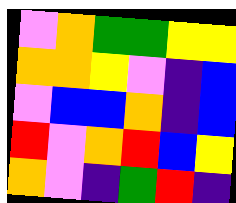[["violet", "orange", "green", "green", "yellow", "yellow"], ["orange", "orange", "yellow", "violet", "indigo", "blue"], ["violet", "blue", "blue", "orange", "indigo", "blue"], ["red", "violet", "orange", "red", "blue", "yellow"], ["orange", "violet", "indigo", "green", "red", "indigo"]]